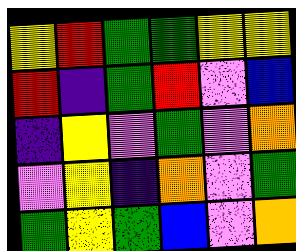[["yellow", "red", "green", "green", "yellow", "yellow"], ["red", "indigo", "green", "red", "violet", "blue"], ["indigo", "yellow", "violet", "green", "violet", "orange"], ["violet", "yellow", "indigo", "orange", "violet", "green"], ["green", "yellow", "green", "blue", "violet", "orange"]]